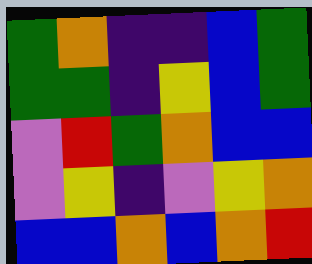[["green", "orange", "indigo", "indigo", "blue", "green"], ["green", "green", "indigo", "yellow", "blue", "green"], ["violet", "red", "green", "orange", "blue", "blue"], ["violet", "yellow", "indigo", "violet", "yellow", "orange"], ["blue", "blue", "orange", "blue", "orange", "red"]]